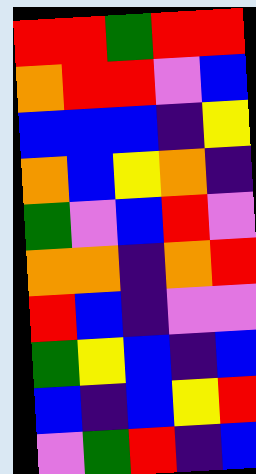[["red", "red", "green", "red", "red"], ["orange", "red", "red", "violet", "blue"], ["blue", "blue", "blue", "indigo", "yellow"], ["orange", "blue", "yellow", "orange", "indigo"], ["green", "violet", "blue", "red", "violet"], ["orange", "orange", "indigo", "orange", "red"], ["red", "blue", "indigo", "violet", "violet"], ["green", "yellow", "blue", "indigo", "blue"], ["blue", "indigo", "blue", "yellow", "red"], ["violet", "green", "red", "indigo", "blue"]]